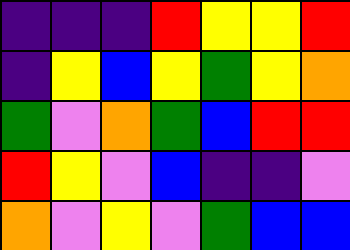[["indigo", "indigo", "indigo", "red", "yellow", "yellow", "red"], ["indigo", "yellow", "blue", "yellow", "green", "yellow", "orange"], ["green", "violet", "orange", "green", "blue", "red", "red"], ["red", "yellow", "violet", "blue", "indigo", "indigo", "violet"], ["orange", "violet", "yellow", "violet", "green", "blue", "blue"]]